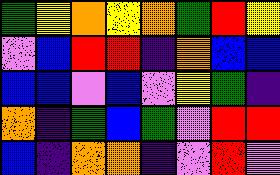[["green", "yellow", "orange", "yellow", "orange", "green", "red", "yellow"], ["violet", "blue", "red", "red", "indigo", "orange", "blue", "blue"], ["blue", "blue", "violet", "blue", "violet", "yellow", "green", "indigo"], ["orange", "indigo", "green", "blue", "green", "violet", "red", "red"], ["blue", "indigo", "orange", "orange", "indigo", "violet", "red", "violet"]]